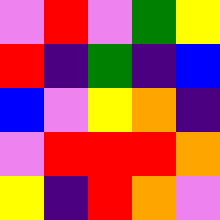[["violet", "red", "violet", "green", "yellow"], ["red", "indigo", "green", "indigo", "blue"], ["blue", "violet", "yellow", "orange", "indigo"], ["violet", "red", "red", "red", "orange"], ["yellow", "indigo", "red", "orange", "violet"]]